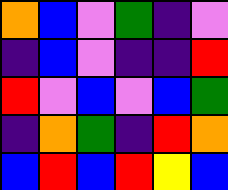[["orange", "blue", "violet", "green", "indigo", "violet"], ["indigo", "blue", "violet", "indigo", "indigo", "red"], ["red", "violet", "blue", "violet", "blue", "green"], ["indigo", "orange", "green", "indigo", "red", "orange"], ["blue", "red", "blue", "red", "yellow", "blue"]]